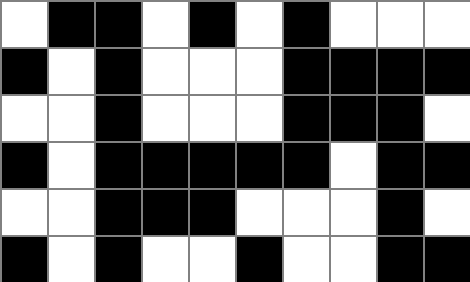[["white", "black", "black", "white", "black", "white", "black", "white", "white", "white"], ["black", "white", "black", "white", "white", "white", "black", "black", "black", "black"], ["white", "white", "black", "white", "white", "white", "black", "black", "black", "white"], ["black", "white", "black", "black", "black", "black", "black", "white", "black", "black"], ["white", "white", "black", "black", "black", "white", "white", "white", "black", "white"], ["black", "white", "black", "white", "white", "black", "white", "white", "black", "black"]]